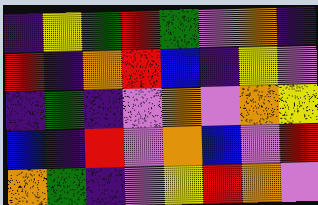[["indigo", "yellow", "green", "red", "green", "violet", "orange", "indigo"], ["red", "indigo", "orange", "red", "blue", "indigo", "yellow", "violet"], ["indigo", "green", "indigo", "violet", "orange", "violet", "orange", "yellow"], ["blue", "indigo", "red", "violet", "orange", "blue", "violet", "red"], ["orange", "green", "indigo", "violet", "yellow", "red", "orange", "violet"]]